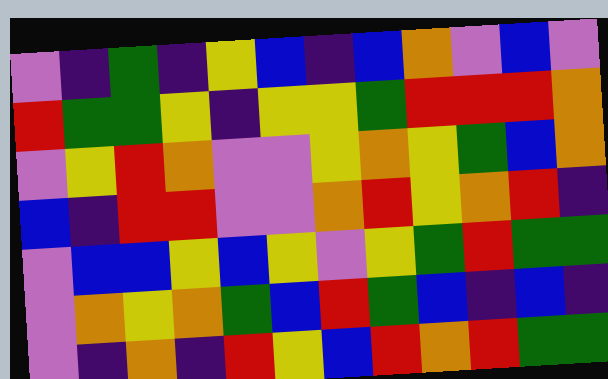[["violet", "indigo", "green", "indigo", "yellow", "blue", "indigo", "blue", "orange", "violet", "blue", "violet"], ["red", "green", "green", "yellow", "indigo", "yellow", "yellow", "green", "red", "red", "red", "orange"], ["violet", "yellow", "red", "orange", "violet", "violet", "yellow", "orange", "yellow", "green", "blue", "orange"], ["blue", "indigo", "red", "red", "violet", "violet", "orange", "red", "yellow", "orange", "red", "indigo"], ["violet", "blue", "blue", "yellow", "blue", "yellow", "violet", "yellow", "green", "red", "green", "green"], ["violet", "orange", "yellow", "orange", "green", "blue", "red", "green", "blue", "indigo", "blue", "indigo"], ["violet", "indigo", "orange", "indigo", "red", "yellow", "blue", "red", "orange", "red", "green", "green"]]